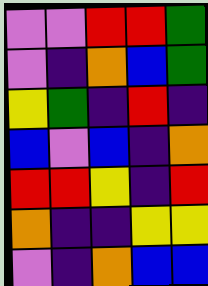[["violet", "violet", "red", "red", "green"], ["violet", "indigo", "orange", "blue", "green"], ["yellow", "green", "indigo", "red", "indigo"], ["blue", "violet", "blue", "indigo", "orange"], ["red", "red", "yellow", "indigo", "red"], ["orange", "indigo", "indigo", "yellow", "yellow"], ["violet", "indigo", "orange", "blue", "blue"]]